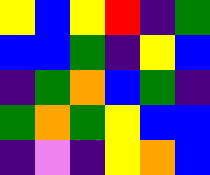[["yellow", "blue", "yellow", "red", "indigo", "green"], ["blue", "blue", "green", "indigo", "yellow", "blue"], ["indigo", "green", "orange", "blue", "green", "indigo"], ["green", "orange", "green", "yellow", "blue", "blue"], ["indigo", "violet", "indigo", "yellow", "orange", "blue"]]